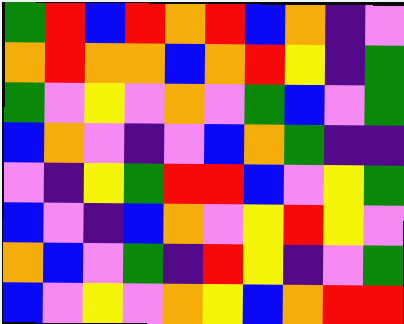[["green", "red", "blue", "red", "orange", "red", "blue", "orange", "indigo", "violet"], ["orange", "red", "orange", "orange", "blue", "orange", "red", "yellow", "indigo", "green"], ["green", "violet", "yellow", "violet", "orange", "violet", "green", "blue", "violet", "green"], ["blue", "orange", "violet", "indigo", "violet", "blue", "orange", "green", "indigo", "indigo"], ["violet", "indigo", "yellow", "green", "red", "red", "blue", "violet", "yellow", "green"], ["blue", "violet", "indigo", "blue", "orange", "violet", "yellow", "red", "yellow", "violet"], ["orange", "blue", "violet", "green", "indigo", "red", "yellow", "indigo", "violet", "green"], ["blue", "violet", "yellow", "violet", "orange", "yellow", "blue", "orange", "red", "red"]]